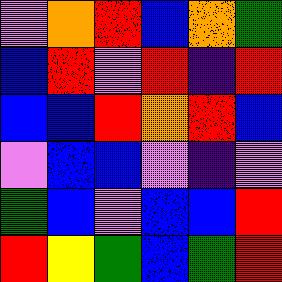[["violet", "orange", "red", "blue", "orange", "green"], ["blue", "red", "violet", "red", "indigo", "red"], ["blue", "blue", "red", "orange", "red", "blue"], ["violet", "blue", "blue", "violet", "indigo", "violet"], ["green", "blue", "violet", "blue", "blue", "red"], ["red", "yellow", "green", "blue", "green", "red"]]